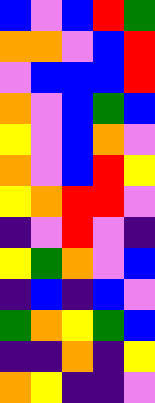[["blue", "violet", "blue", "red", "green"], ["orange", "orange", "violet", "blue", "red"], ["violet", "blue", "blue", "blue", "red"], ["orange", "violet", "blue", "green", "blue"], ["yellow", "violet", "blue", "orange", "violet"], ["orange", "violet", "blue", "red", "yellow"], ["yellow", "orange", "red", "red", "violet"], ["indigo", "violet", "red", "violet", "indigo"], ["yellow", "green", "orange", "violet", "blue"], ["indigo", "blue", "indigo", "blue", "violet"], ["green", "orange", "yellow", "green", "blue"], ["indigo", "indigo", "orange", "indigo", "yellow"], ["orange", "yellow", "indigo", "indigo", "violet"]]